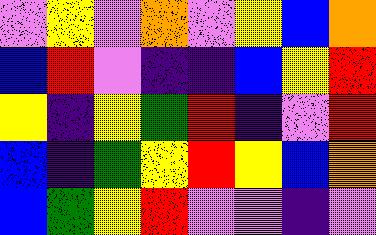[["violet", "yellow", "violet", "orange", "violet", "yellow", "blue", "orange"], ["blue", "red", "violet", "indigo", "indigo", "blue", "yellow", "red"], ["yellow", "indigo", "yellow", "green", "red", "indigo", "violet", "red"], ["blue", "indigo", "green", "yellow", "red", "yellow", "blue", "orange"], ["blue", "green", "yellow", "red", "violet", "violet", "indigo", "violet"]]